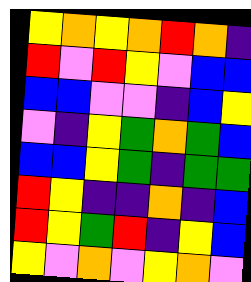[["yellow", "orange", "yellow", "orange", "red", "orange", "indigo"], ["red", "violet", "red", "yellow", "violet", "blue", "blue"], ["blue", "blue", "violet", "violet", "indigo", "blue", "yellow"], ["violet", "indigo", "yellow", "green", "orange", "green", "blue"], ["blue", "blue", "yellow", "green", "indigo", "green", "green"], ["red", "yellow", "indigo", "indigo", "orange", "indigo", "blue"], ["red", "yellow", "green", "red", "indigo", "yellow", "blue"], ["yellow", "violet", "orange", "violet", "yellow", "orange", "violet"]]